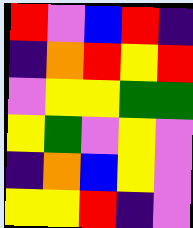[["red", "violet", "blue", "red", "indigo"], ["indigo", "orange", "red", "yellow", "red"], ["violet", "yellow", "yellow", "green", "green"], ["yellow", "green", "violet", "yellow", "violet"], ["indigo", "orange", "blue", "yellow", "violet"], ["yellow", "yellow", "red", "indigo", "violet"]]